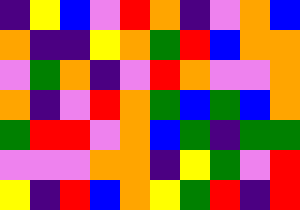[["indigo", "yellow", "blue", "violet", "red", "orange", "indigo", "violet", "orange", "blue"], ["orange", "indigo", "indigo", "yellow", "orange", "green", "red", "blue", "orange", "orange"], ["violet", "green", "orange", "indigo", "violet", "red", "orange", "violet", "violet", "orange"], ["orange", "indigo", "violet", "red", "orange", "green", "blue", "green", "blue", "orange"], ["green", "red", "red", "violet", "orange", "blue", "green", "indigo", "green", "green"], ["violet", "violet", "violet", "orange", "orange", "indigo", "yellow", "green", "violet", "red"], ["yellow", "indigo", "red", "blue", "orange", "yellow", "green", "red", "indigo", "red"]]